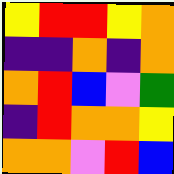[["yellow", "red", "red", "yellow", "orange"], ["indigo", "indigo", "orange", "indigo", "orange"], ["orange", "red", "blue", "violet", "green"], ["indigo", "red", "orange", "orange", "yellow"], ["orange", "orange", "violet", "red", "blue"]]